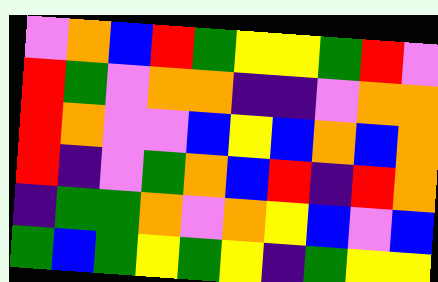[["violet", "orange", "blue", "red", "green", "yellow", "yellow", "green", "red", "violet"], ["red", "green", "violet", "orange", "orange", "indigo", "indigo", "violet", "orange", "orange"], ["red", "orange", "violet", "violet", "blue", "yellow", "blue", "orange", "blue", "orange"], ["red", "indigo", "violet", "green", "orange", "blue", "red", "indigo", "red", "orange"], ["indigo", "green", "green", "orange", "violet", "orange", "yellow", "blue", "violet", "blue"], ["green", "blue", "green", "yellow", "green", "yellow", "indigo", "green", "yellow", "yellow"]]